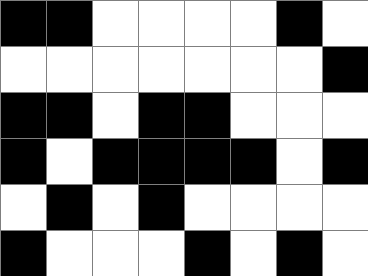[["black", "black", "white", "white", "white", "white", "black", "white"], ["white", "white", "white", "white", "white", "white", "white", "black"], ["black", "black", "white", "black", "black", "white", "white", "white"], ["black", "white", "black", "black", "black", "black", "white", "black"], ["white", "black", "white", "black", "white", "white", "white", "white"], ["black", "white", "white", "white", "black", "white", "black", "white"]]